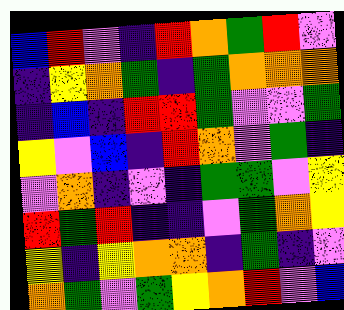[["blue", "red", "violet", "indigo", "red", "orange", "green", "red", "violet"], ["indigo", "yellow", "orange", "green", "indigo", "green", "orange", "orange", "orange"], ["indigo", "blue", "indigo", "red", "red", "green", "violet", "violet", "green"], ["yellow", "violet", "blue", "indigo", "red", "orange", "violet", "green", "indigo"], ["violet", "orange", "indigo", "violet", "indigo", "green", "green", "violet", "yellow"], ["red", "green", "red", "indigo", "indigo", "violet", "green", "orange", "yellow"], ["yellow", "indigo", "yellow", "orange", "orange", "indigo", "green", "indigo", "violet"], ["orange", "green", "violet", "green", "yellow", "orange", "red", "violet", "blue"]]